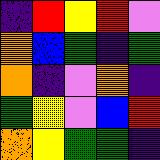[["indigo", "red", "yellow", "red", "violet"], ["orange", "blue", "green", "indigo", "green"], ["orange", "indigo", "violet", "orange", "indigo"], ["green", "yellow", "violet", "blue", "red"], ["orange", "yellow", "green", "green", "indigo"]]